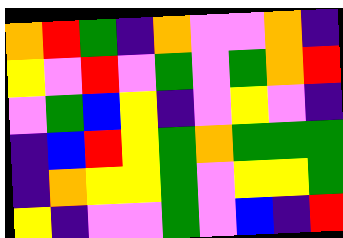[["orange", "red", "green", "indigo", "orange", "violet", "violet", "orange", "indigo"], ["yellow", "violet", "red", "violet", "green", "violet", "green", "orange", "red"], ["violet", "green", "blue", "yellow", "indigo", "violet", "yellow", "violet", "indigo"], ["indigo", "blue", "red", "yellow", "green", "orange", "green", "green", "green"], ["indigo", "orange", "yellow", "yellow", "green", "violet", "yellow", "yellow", "green"], ["yellow", "indigo", "violet", "violet", "green", "violet", "blue", "indigo", "red"]]